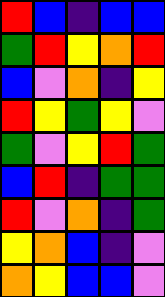[["red", "blue", "indigo", "blue", "blue"], ["green", "red", "yellow", "orange", "red"], ["blue", "violet", "orange", "indigo", "yellow"], ["red", "yellow", "green", "yellow", "violet"], ["green", "violet", "yellow", "red", "green"], ["blue", "red", "indigo", "green", "green"], ["red", "violet", "orange", "indigo", "green"], ["yellow", "orange", "blue", "indigo", "violet"], ["orange", "yellow", "blue", "blue", "violet"]]